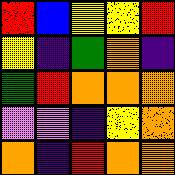[["red", "blue", "yellow", "yellow", "red"], ["yellow", "indigo", "green", "orange", "indigo"], ["green", "red", "orange", "orange", "orange"], ["violet", "violet", "indigo", "yellow", "orange"], ["orange", "indigo", "red", "orange", "orange"]]